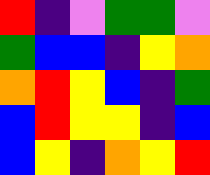[["red", "indigo", "violet", "green", "green", "violet"], ["green", "blue", "blue", "indigo", "yellow", "orange"], ["orange", "red", "yellow", "blue", "indigo", "green"], ["blue", "red", "yellow", "yellow", "indigo", "blue"], ["blue", "yellow", "indigo", "orange", "yellow", "red"]]